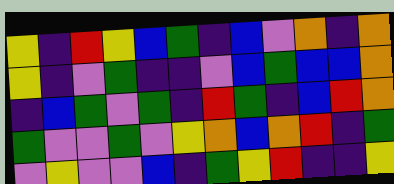[["yellow", "indigo", "red", "yellow", "blue", "green", "indigo", "blue", "violet", "orange", "indigo", "orange"], ["yellow", "indigo", "violet", "green", "indigo", "indigo", "violet", "blue", "green", "blue", "blue", "orange"], ["indigo", "blue", "green", "violet", "green", "indigo", "red", "green", "indigo", "blue", "red", "orange"], ["green", "violet", "violet", "green", "violet", "yellow", "orange", "blue", "orange", "red", "indigo", "green"], ["violet", "yellow", "violet", "violet", "blue", "indigo", "green", "yellow", "red", "indigo", "indigo", "yellow"]]